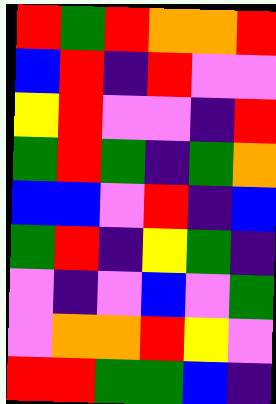[["red", "green", "red", "orange", "orange", "red"], ["blue", "red", "indigo", "red", "violet", "violet"], ["yellow", "red", "violet", "violet", "indigo", "red"], ["green", "red", "green", "indigo", "green", "orange"], ["blue", "blue", "violet", "red", "indigo", "blue"], ["green", "red", "indigo", "yellow", "green", "indigo"], ["violet", "indigo", "violet", "blue", "violet", "green"], ["violet", "orange", "orange", "red", "yellow", "violet"], ["red", "red", "green", "green", "blue", "indigo"]]